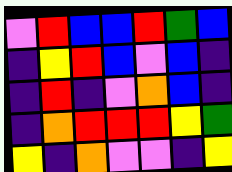[["violet", "red", "blue", "blue", "red", "green", "blue"], ["indigo", "yellow", "red", "blue", "violet", "blue", "indigo"], ["indigo", "red", "indigo", "violet", "orange", "blue", "indigo"], ["indigo", "orange", "red", "red", "red", "yellow", "green"], ["yellow", "indigo", "orange", "violet", "violet", "indigo", "yellow"]]